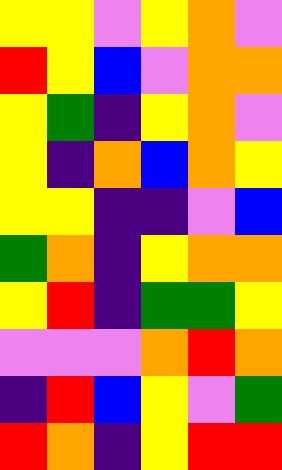[["yellow", "yellow", "violet", "yellow", "orange", "violet"], ["red", "yellow", "blue", "violet", "orange", "orange"], ["yellow", "green", "indigo", "yellow", "orange", "violet"], ["yellow", "indigo", "orange", "blue", "orange", "yellow"], ["yellow", "yellow", "indigo", "indigo", "violet", "blue"], ["green", "orange", "indigo", "yellow", "orange", "orange"], ["yellow", "red", "indigo", "green", "green", "yellow"], ["violet", "violet", "violet", "orange", "red", "orange"], ["indigo", "red", "blue", "yellow", "violet", "green"], ["red", "orange", "indigo", "yellow", "red", "red"]]